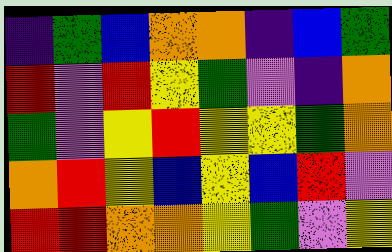[["indigo", "green", "blue", "orange", "orange", "indigo", "blue", "green"], ["red", "violet", "red", "yellow", "green", "violet", "indigo", "orange"], ["green", "violet", "yellow", "red", "yellow", "yellow", "green", "orange"], ["orange", "red", "yellow", "blue", "yellow", "blue", "red", "violet"], ["red", "red", "orange", "orange", "yellow", "green", "violet", "yellow"]]